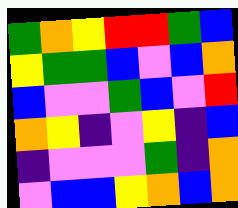[["green", "orange", "yellow", "red", "red", "green", "blue"], ["yellow", "green", "green", "blue", "violet", "blue", "orange"], ["blue", "violet", "violet", "green", "blue", "violet", "red"], ["orange", "yellow", "indigo", "violet", "yellow", "indigo", "blue"], ["indigo", "violet", "violet", "violet", "green", "indigo", "orange"], ["violet", "blue", "blue", "yellow", "orange", "blue", "orange"]]